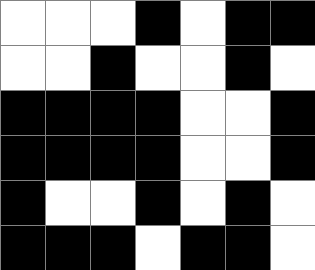[["white", "white", "white", "black", "white", "black", "black"], ["white", "white", "black", "white", "white", "black", "white"], ["black", "black", "black", "black", "white", "white", "black"], ["black", "black", "black", "black", "white", "white", "black"], ["black", "white", "white", "black", "white", "black", "white"], ["black", "black", "black", "white", "black", "black", "white"]]